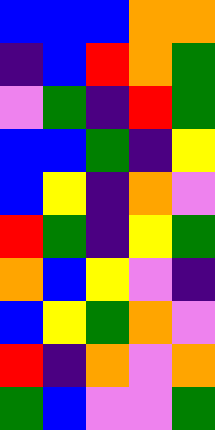[["blue", "blue", "blue", "orange", "orange"], ["indigo", "blue", "red", "orange", "green"], ["violet", "green", "indigo", "red", "green"], ["blue", "blue", "green", "indigo", "yellow"], ["blue", "yellow", "indigo", "orange", "violet"], ["red", "green", "indigo", "yellow", "green"], ["orange", "blue", "yellow", "violet", "indigo"], ["blue", "yellow", "green", "orange", "violet"], ["red", "indigo", "orange", "violet", "orange"], ["green", "blue", "violet", "violet", "green"]]